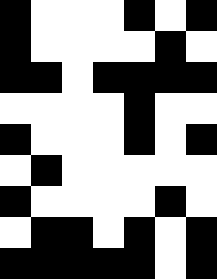[["black", "white", "white", "white", "black", "white", "black"], ["black", "white", "white", "white", "white", "black", "white"], ["black", "black", "white", "black", "black", "black", "black"], ["white", "white", "white", "white", "black", "white", "white"], ["black", "white", "white", "white", "black", "white", "black"], ["white", "black", "white", "white", "white", "white", "white"], ["black", "white", "white", "white", "white", "black", "white"], ["white", "black", "black", "white", "black", "white", "black"], ["black", "black", "black", "black", "black", "white", "black"]]